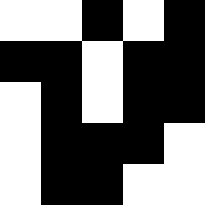[["white", "white", "black", "white", "black"], ["black", "black", "white", "black", "black"], ["white", "black", "white", "black", "black"], ["white", "black", "black", "black", "white"], ["white", "black", "black", "white", "white"]]